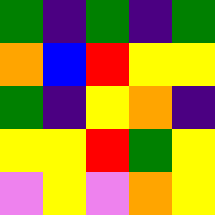[["green", "indigo", "green", "indigo", "green"], ["orange", "blue", "red", "yellow", "yellow"], ["green", "indigo", "yellow", "orange", "indigo"], ["yellow", "yellow", "red", "green", "yellow"], ["violet", "yellow", "violet", "orange", "yellow"]]